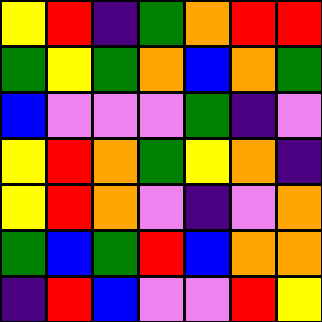[["yellow", "red", "indigo", "green", "orange", "red", "red"], ["green", "yellow", "green", "orange", "blue", "orange", "green"], ["blue", "violet", "violet", "violet", "green", "indigo", "violet"], ["yellow", "red", "orange", "green", "yellow", "orange", "indigo"], ["yellow", "red", "orange", "violet", "indigo", "violet", "orange"], ["green", "blue", "green", "red", "blue", "orange", "orange"], ["indigo", "red", "blue", "violet", "violet", "red", "yellow"]]